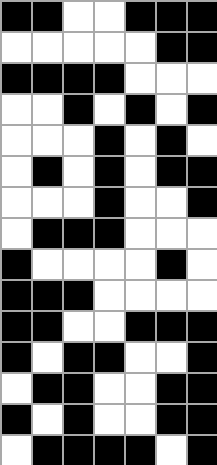[["black", "black", "white", "white", "black", "black", "black"], ["white", "white", "white", "white", "white", "black", "black"], ["black", "black", "black", "black", "white", "white", "white"], ["white", "white", "black", "white", "black", "white", "black"], ["white", "white", "white", "black", "white", "black", "white"], ["white", "black", "white", "black", "white", "black", "black"], ["white", "white", "white", "black", "white", "white", "black"], ["white", "black", "black", "black", "white", "white", "white"], ["black", "white", "white", "white", "white", "black", "white"], ["black", "black", "black", "white", "white", "white", "white"], ["black", "black", "white", "white", "black", "black", "black"], ["black", "white", "black", "black", "white", "white", "black"], ["white", "black", "black", "white", "white", "black", "black"], ["black", "white", "black", "white", "white", "black", "black"], ["white", "black", "black", "black", "black", "white", "black"]]